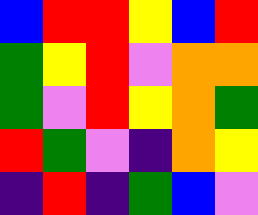[["blue", "red", "red", "yellow", "blue", "red"], ["green", "yellow", "red", "violet", "orange", "orange"], ["green", "violet", "red", "yellow", "orange", "green"], ["red", "green", "violet", "indigo", "orange", "yellow"], ["indigo", "red", "indigo", "green", "blue", "violet"]]